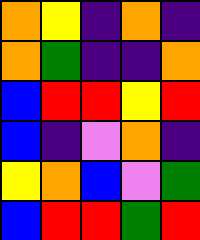[["orange", "yellow", "indigo", "orange", "indigo"], ["orange", "green", "indigo", "indigo", "orange"], ["blue", "red", "red", "yellow", "red"], ["blue", "indigo", "violet", "orange", "indigo"], ["yellow", "orange", "blue", "violet", "green"], ["blue", "red", "red", "green", "red"]]